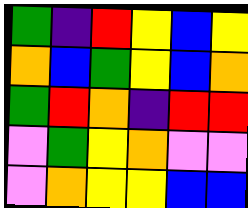[["green", "indigo", "red", "yellow", "blue", "yellow"], ["orange", "blue", "green", "yellow", "blue", "orange"], ["green", "red", "orange", "indigo", "red", "red"], ["violet", "green", "yellow", "orange", "violet", "violet"], ["violet", "orange", "yellow", "yellow", "blue", "blue"]]